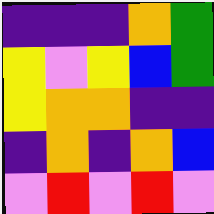[["indigo", "indigo", "indigo", "orange", "green"], ["yellow", "violet", "yellow", "blue", "green"], ["yellow", "orange", "orange", "indigo", "indigo"], ["indigo", "orange", "indigo", "orange", "blue"], ["violet", "red", "violet", "red", "violet"]]